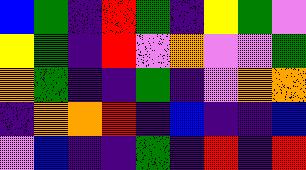[["blue", "green", "indigo", "red", "green", "indigo", "yellow", "green", "violet"], ["yellow", "green", "indigo", "red", "violet", "orange", "violet", "violet", "green"], ["orange", "green", "indigo", "indigo", "green", "indigo", "violet", "orange", "orange"], ["indigo", "orange", "orange", "red", "indigo", "blue", "indigo", "indigo", "blue"], ["violet", "blue", "indigo", "indigo", "green", "indigo", "red", "indigo", "red"]]